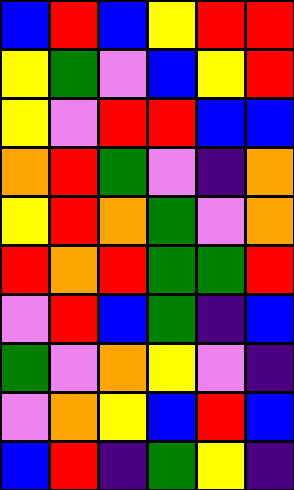[["blue", "red", "blue", "yellow", "red", "red"], ["yellow", "green", "violet", "blue", "yellow", "red"], ["yellow", "violet", "red", "red", "blue", "blue"], ["orange", "red", "green", "violet", "indigo", "orange"], ["yellow", "red", "orange", "green", "violet", "orange"], ["red", "orange", "red", "green", "green", "red"], ["violet", "red", "blue", "green", "indigo", "blue"], ["green", "violet", "orange", "yellow", "violet", "indigo"], ["violet", "orange", "yellow", "blue", "red", "blue"], ["blue", "red", "indigo", "green", "yellow", "indigo"]]